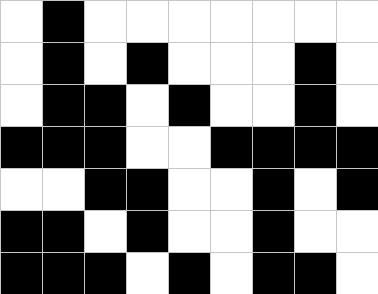[["white", "black", "white", "white", "white", "white", "white", "white", "white"], ["white", "black", "white", "black", "white", "white", "white", "black", "white"], ["white", "black", "black", "white", "black", "white", "white", "black", "white"], ["black", "black", "black", "white", "white", "black", "black", "black", "black"], ["white", "white", "black", "black", "white", "white", "black", "white", "black"], ["black", "black", "white", "black", "white", "white", "black", "white", "white"], ["black", "black", "black", "white", "black", "white", "black", "black", "white"]]